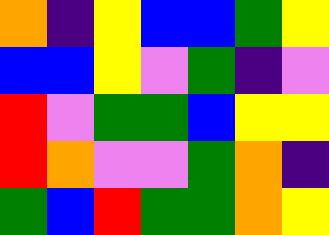[["orange", "indigo", "yellow", "blue", "blue", "green", "yellow"], ["blue", "blue", "yellow", "violet", "green", "indigo", "violet"], ["red", "violet", "green", "green", "blue", "yellow", "yellow"], ["red", "orange", "violet", "violet", "green", "orange", "indigo"], ["green", "blue", "red", "green", "green", "orange", "yellow"]]